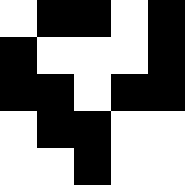[["white", "black", "black", "white", "black"], ["black", "white", "white", "white", "black"], ["black", "black", "white", "black", "black"], ["white", "black", "black", "white", "white"], ["white", "white", "black", "white", "white"]]